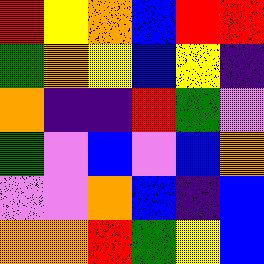[["red", "yellow", "orange", "blue", "red", "red"], ["green", "orange", "yellow", "blue", "yellow", "indigo"], ["orange", "indigo", "indigo", "red", "green", "violet"], ["green", "violet", "blue", "violet", "blue", "orange"], ["violet", "violet", "orange", "blue", "indigo", "blue"], ["orange", "orange", "red", "green", "yellow", "blue"]]